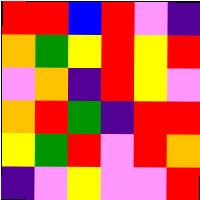[["red", "red", "blue", "red", "violet", "indigo"], ["orange", "green", "yellow", "red", "yellow", "red"], ["violet", "orange", "indigo", "red", "yellow", "violet"], ["orange", "red", "green", "indigo", "red", "red"], ["yellow", "green", "red", "violet", "red", "orange"], ["indigo", "violet", "yellow", "violet", "violet", "red"]]